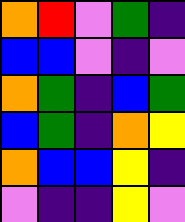[["orange", "red", "violet", "green", "indigo"], ["blue", "blue", "violet", "indigo", "violet"], ["orange", "green", "indigo", "blue", "green"], ["blue", "green", "indigo", "orange", "yellow"], ["orange", "blue", "blue", "yellow", "indigo"], ["violet", "indigo", "indigo", "yellow", "violet"]]